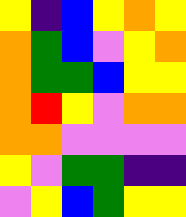[["yellow", "indigo", "blue", "yellow", "orange", "yellow"], ["orange", "green", "blue", "violet", "yellow", "orange"], ["orange", "green", "green", "blue", "yellow", "yellow"], ["orange", "red", "yellow", "violet", "orange", "orange"], ["orange", "orange", "violet", "violet", "violet", "violet"], ["yellow", "violet", "green", "green", "indigo", "indigo"], ["violet", "yellow", "blue", "green", "yellow", "yellow"]]